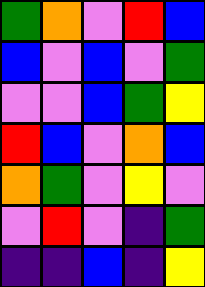[["green", "orange", "violet", "red", "blue"], ["blue", "violet", "blue", "violet", "green"], ["violet", "violet", "blue", "green", "yellow"], ["red", "blue", "violet", "orange", "blue"], ["orange", "green", "violet", "yellow", "violet"], ["violet", "red", "violet", "indigo", "green"], ["indigo", "indigo", "blue", "indigo", "yellow"]]